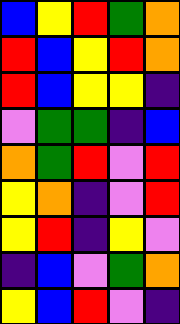[["blue", "yellow", "red", "green", "orange"], ["red", "blue", "yellow", "red", "orange"], ["red", "blue", "yellow", "yellow", "indigo"], ["violet", "green", "green", "indigo", "blue"], ["orange", "green", "red", "violet", "red"], ["yellow", "orange", "indigo", "violet", "red"], ["yellow", "red", "indigo", "yellow", "violet"], ["indigo", "blue", "violet", "green", "orange"], ["yellow", "blue", "red", "violet", "indigo"]]